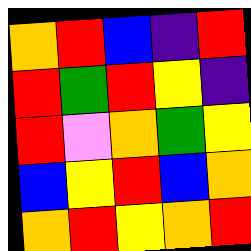[["orange", "red", "blue", "indigo", "red"], ["red", "green", "red", "yellow", "indigo"], ["red", "violet", "orange", "green", "yellow"], ["blue", "yellow", "red", "blue", "orange"], ["orange", "red", "yellow", "orange", "red"]]